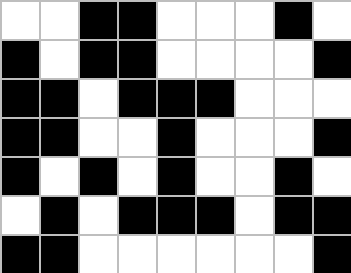[["white", "white", "black", "black", "white", "white", "white", "black", "white"], ["black", "white", "black", "black", "white", "white", "white", "white", "black"], ["black", "black", "white", "black", "black", "black", "white", "white", "white"], ["black", "black", "white", "white", "black", "white", "white", "white", "black"], ["black", "white", "black", "white", "black", "white", "white", "black", "white"], ["white", "black", "white", "black", "black", "black", "white", "black", "black"], ["black", "black", "white", "white", "white", "white", "white", "white", "black"]]